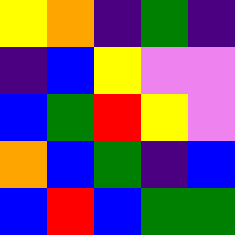[["yellow", "orange", "indigo", "green", "indigo"], ["indigo", "blue", "yellow", "violet", "violet"], ["blue", "green", "red", "yellow", "violet"], ["orange", "blue", "green", "indigo", "blue"], ["blue", "red", "blue", "green", "green"]]